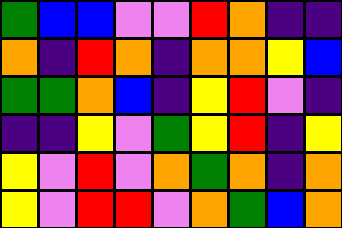[["green", "blue", "blue", "violet", "violet", "red", "orange", "indigo", "indigo"], ["orange", "indigo", "red", "orange", "indigo", "orange", "orange", "yellow", "blue"], ["green", "green", "orange", "blue", "indigo", "yellow", "red", "violet", "indigo"], ["indigo", "indigo", "yellow", "violet", "green", "yellow", "red", "indigo", "yellow"], ["yellow", "violet", "red", "violet", "orange", "green", "orange", "indigo", "orange"], ["yellow", "violet", "red", "red", "violet", "orange", "green", "blue", "orange"]]